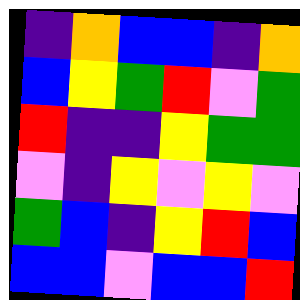[["indigo", "orange", "blue", "blue", "indigo", "orange"], ["blue", "yellow", "green", "red", "violet", "green"], ["red", "indigo", "indigo", "yellow", "green", "green"], ["violet", "indigo", "yellow", "violet", "yellow", "violet"], ["green", "blue", "indigo", "yellow", "red", "blue"], ["blue", "blue", "violet", "blue", "blue", "red"]]